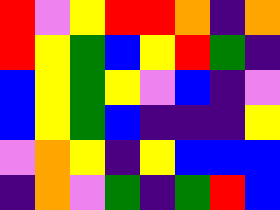[["red", "violet", "yellow", "red", "red", "orange", "indigo", "orange"], ["red", "yellow", "green", "blue", "yellow", "red", "green", "indigo"], ["blue", "yellow", "green", "yellow", "violet", "blue", "indigo", "violet"], ["blue", "yellow", "green", "blue", "indigo", "indigo", "indigo", "yellow"], ["violet", "orange", "yellow", "indigo", "yellow", "blue", "blue", "blue"], ["indigo", "orange", "violet", "green", "indigo", "green", "red", "blue"]]